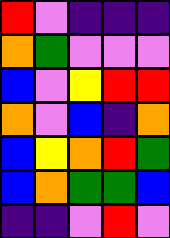[["red", "violet", "indigo", "indigo", "indigo"], ["orange", "green", "violet", "violet", "violet"], ["blue", "violet", "yellow", "red", "red"], ["orange", "violet", "blue", "indigo", "orange"], ["blue", "yellow", "orange", "red", "green"], ["blue", "orange", "green", "green", "blue"], ["indigo", "indigo", "violet", "red", "violet"]]